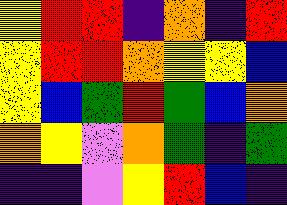[["yellow", "red", "red", "indigo", "orange", "indigo", "red"], ["yellow", "red", "red", "orange", "yellow", "yellow", "blue"], ["yellow", "blue", "green", "red", "green", "blue", "orange"], ["orange", "yellow", "violet", "orange", "green", "indigo", "green"], ["indigo", "indigo", "violet", "yellow", "red", "blue", "indigo"]]